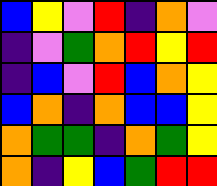[["blue", "yellow", "violet", "red", "indigo", "orange", "violet"], ["indigo", "violet", "green", "orange", "red", "yellow", "red"], ["indigo", "blue", "violet", "red", "blue", "orange", "yellow"], ["blue", "orange", "indigo", "orange", "blue", "blue", "yellow"], ["orange", "green", "green", "indigo", "orange", "green", "yellow"], ["orange", "indigo", "yellow", "blue", "green", "red", "red"]]